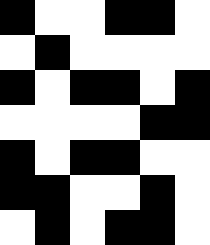[["black", "white", "white", "black", "black", "white"], ["white", "black", "white", "white", "white", "white"], ["black", "white", "black", "black", "white", "black"], ["white", "white", "white", "white", "black", "black"], ["black", "white", "black", "black", "white", "white"], ["black", "black", "white", "white", "black", "white"], ["white", "black", "white", "black", "black", "white"]]